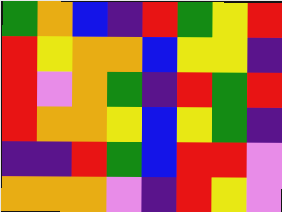[["green", "orange", "blue", "indigo", "red", "green", "yellow", "red"], ["red", "yellow", "orange", "orange", "blue", "yellow", "yellow", "indigo"], ["red", "violet", "orange", "green", "indigo", "red", "green", "red"], ["red", "orange", "orange", "yellow", "blue", "yellow", "green", "indigo"], ["indigo", "indigo", "red", "green", "blue", "red", "red", "violet"], ["orange", "orange", "orange", "violet", "indigo", "red", "yellow", "violet"]]